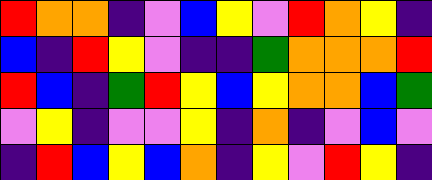[["red", "orange", "orange", "indigo", "violet", "blue", "yellow", "violet", "red", "orange", "yellow", "indigo"], ["blue", "indigo", "red", "yellow", "violet", "indigo", "indigo", "green", "orange", "orange", "orange", "red"], ["red", "blue", "indigo", "green", "red", "yellow", "blue", "yellow", "orange", "orange", "blue", "green"], ["violet", "yellow", "indigo", "violet", "violet", "yellow", "indigo", "orange", "indigo", "violet", "blue", "violet"], ["indigo", "red", "blue", "yellow", "blue", "orange", "indigo", "yellow", "violet", "red", "yellow", "indigo"]]